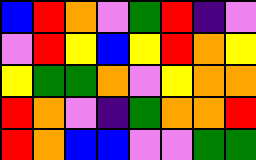[["blue", "red", "orange", "violet", "green", "red", "indigo", "violet"], ["violet", "red", "yellow", "blue", "yellow", "red", "orange", "yellow"], ["yellow", "green", "green", "orange", "violet", "yellow", "orange", "orange"], ["red", "orange", "violet", "indigo", "green", "orange", "orange", "red"], ["red", "orange", "blue", "blue", "violet", "violet", "green", "green"]]